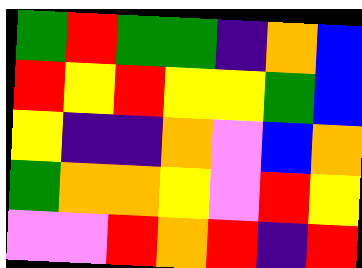[["green", "red", "green", "green", "indigo", "orange", "blue"], ["red", "yellow", "red", "yellow", "yellow", "green", "blue"], ["yellow", "indigo", "indigo", "orange", "violet", "blue", "orange"], ["green", "orange", "orange", "yellow", "violet", "red", "yellow"], ["violet", "violet", "red", "orange", "red", "indigo", "red"]]